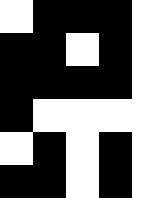[["white", "black", "black", "black", "white"], ["black", "black", "white", "black", "white"], ["black", "black", "black", "black", "white"], ["black", "white", "white", "white", "white"], ["white", "black", "white", "black", "white"], ["black", "black", "white", "black", "white"]]